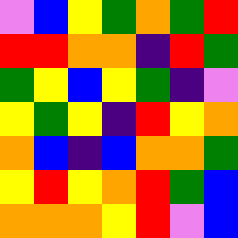[["violet", "blue", "yellow", "green", "orange", "green", "red"], ["red", "red", "orange", "orange", "indigo", "red", "green"], ["green", "yellow", "blue", "yellow", "green", "indigo", "violet"], ["yellow", "green", "yellow", "indigo", "red", "yellow", "orange"], ["orange", "blue", "indigo", "blue", "orange", "orange", "green"], ["yellow", "red", "yellow", "orange", "red", "green", "blue"], ["orange", "orange", "orange", "yellow", "red", "violet", "blue"]]